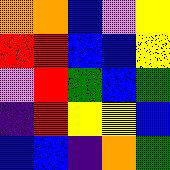[["orange", "orange", "blue", "violet", "yellow"], ["red", "red", "blue", "blue", "yellow"], ["violet", "red", "green", "blue", "green"], ["indigo", "red", "yellow", "yellow", "blue"], ["blue", "blue", "indigo", "orange", "green"]]